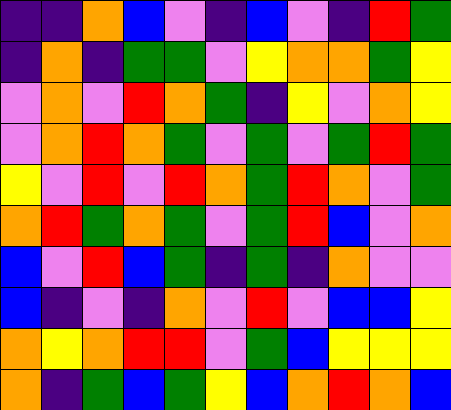[["indigo", "indigo", "orange", "blue", "violet", "indigo", "blue", "violet", "indigo", "red", "green"], ["indigo", "orange", "indigo", "green", "green", "violet", "yellow", "orange", "orange", "green", "yellow"], ["violet", "orange", "violet", "red", "orange", "green", "indigo", "yellow", "violet", "orange", "yellow"], ["violet", "orange", "red", "orange", "green", "violet", "green", "violet", "green", "red", "green"], ["yellow", "violet", "red", "violet", "red", "orange", "green", "red", "orange", "violet", "green"], ["orange", "red", "green", "orange", "green", "violet", "green", "red", "blue", "violet", "orange"], ["blue", "violet", "red", "blue", "green", "indigo", "green", "indigo", "orange", "violet", "violet"], ["blue", "indigo", "violet", "indigo", "orange", "violet", "red", "violet", "blue", "blue", "yellow"], ["orange", "yellow", "orange", "red", "red", "violet", "green", "blue", "yellow", "yellow", "yellow"], ["orange", "indigo", "green", "blue", "green", "yellow", "blue", "orange", "red", "orange", "blue"]]